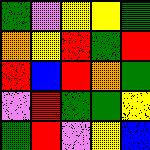[["green", "violet", "yellow", "yellow", "green"], ["orange", "yellow", "red", "green", "red"], ["red", "blue", "red", "orange", "green"], ["violet", "red", "green", "green", "yellow"], ["green", "red", "violet", "yellow", "blue"]]